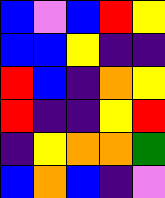[["blue", "violet", "blue", "red", "yellow"], ["blue", "blue", "yellow", "indigo", "indigo"], ["red", "blue", "indigo", "orange", "yellow"], ["red", "indigo", "indigo", "yellow", "red"], ["indigo", "yellow", "orange", "orange", "green"], ["blue", "orange", "blue", "indigo", "violet"]]